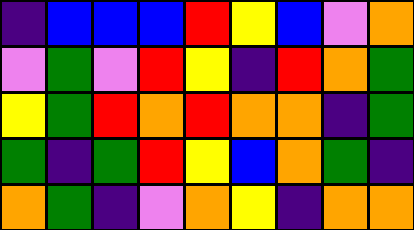[["indigo", "blue", "blue", "blue", "red", "yellow", "blue", "violet", "orange"], ["violet", "green", "violet", "red", "yellow", "indigo", "red", "orange", "green"], ["yellow", "green", "red", "orange", "red", "orange", "orange", "indigo", "green"], ["green", "indigo", "green", "red", "yellow", "blue", "orange", "green", "indigo"], ["orange", "green", "indigo", "violet", "orange", "yellow", "indigo", "orange", "orange"]]